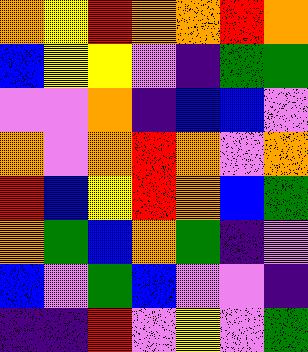[["orange", "yellow", "red", "orange", "orange", "red", "orange"], ["blue", "yellow", "yellow", "violet", "indigo", "green", "green"], ["violet", "violet", "orange", "indigo", "blue", "blue", "violet"], ["orange", "violet", "orange", "red", "orange", "violet", "orange"], ["red", "blue", "yellow", "red", "orange", "blue", "green"], ["orange", "green", "blue", "orange", "green", "indigo", "violet"], ["blue", "violet", "green", "blue", "violet", "violet", "indigo"], ["indigo", "indigo", "red", "violet", "yellow", "violet", "green"]]